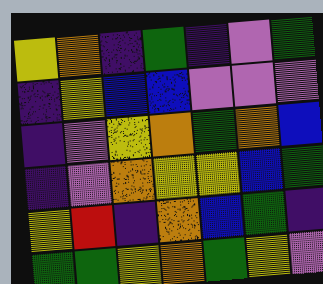[["yellow", "orange", "indigo", "green", "indigo", "violet", "green"], ["indigo", "yellow", "blue", "blue", "violet", "violet", "violet"], ["indigo", "violet", "yellow", "orange", "green", "orange", "blue"], ["indigo", "violet", "orange", "yellow", "yellow", "blue", "green"], ["yellow", "red", "indigo", "orange", "blue", "green", "indigo"], ["green", "green", "yellow", "orange", "green", "yellow", "violet"]]